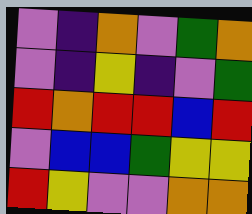[["violet", "indigo", "orange", "violet", "green", "orange"], ["violet", "indigo", "yellow", "indigo", "violet", "green"], ["red", "orange", "red", "red", "blue", "red"], ["violet", "blue", "blue", "green", "yellow", "yellow"], ["red", "yellow", "violet", "violet", "orange", "orange"]]